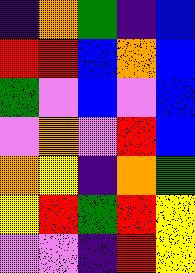[["indigo", "orange", "green", "indigo", "blue"], ["red", "red", "blue", "orange", "blue"], ["green", "violet", "blue", "violet", "blue"], ["violet", "orange", "violet", "red", "blue"], ["orange", "yellow", "indigo", "orange", "green"], ["yellow", "red", "green", "red", "yellow"], ["violet", "violet", "indigo", "red", "yellow"]]